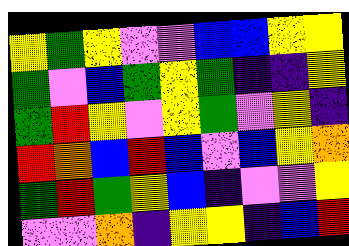[["yellow", "green", "yellow", "violet", "violet", "blue", "blue", "yellow", "yellow"], ["green", "violet", "blue", "green", "yellow", "green", "indigo", "indigo", "yellow"], ["green", "red", "yellow", "violet", "yellow", "green", "violet", "yellow", "indigo"], ["red", "orange", "blue", "red", "blue", "violet", "blue", "yellow", "orange"], ["green", "red", "green", "yellow", "blue", "indigo", "violet", "violet", "yellow"], ["violet", "violet", "orange", "indigo", "yellow", "yellow", "indigo", "blue", "red"]]